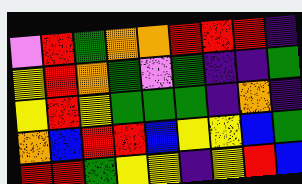[["violet", "red", "green", "orange", "orange", "red", "red", "red", "indigo"], ["yellow", "red", "orange", "green", "violet", "green", "indigo", "indigo", "green"], ["yellow", "red", "yellow", "green", "green", "green", "indigo", "orange", "indigo"], ["orange", "blue", "red", "red", "blue", "yellow", "yellow", "blue", "green"], ["red", "red", "green", "yellow", "yellow", "indigo", "yellow", "red", "blue"]]